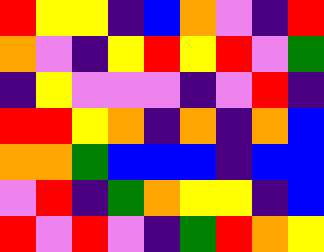[["red", "yellow", "yellow", "indigo", "blue", "orange", "violet", "indigo", "red"], ["orange", "violet", "indigo", "yellow", "red", "yellow", "red", "violet", "green"], ["indigo", "yellow", "violet", "violet", "violet", "indigo", "violet", "red", "indigo"], ["red", "red", "yellow", "orange", "indigo", "orange", "indigo", "orange", "blue"], ["orange", "orange", "green", "blue", "blue", "blue", "indigo", "blue", "blue"], ["violet", "red", "indigo", "green", "orange", "yellow", "yellow", "indigo", "blue"], ["red", "violet", "red", "violet", "indigo", "green", "red", "orange", "yellow"]]